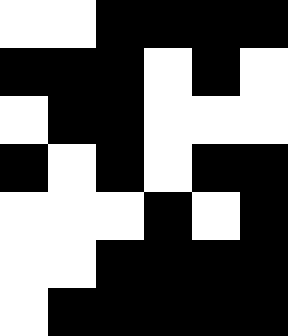[["white", "white", "black", "black", "black", "black"], ["black", "black", "black", "white", "black", "white"], ["white", "black", "black", "white", "white", "white"], ["black", "white", "black", "white", "black", "black"], ["white", "white", "white", "black", "white", "black"], ["white", "white", "black", "black", "black", "black"], ["white", "black", "black", "black", "black", "black"]]